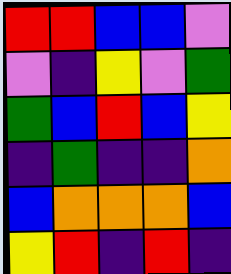[["red", "red", "blue", "blue", "violet"], ["violet", "indigo", "yellow", "violet", "green"], ["green", "blue", "red", "blue", "yellow"], ["indigo", "green", "indigo", "indigo", "orange"], ["blue", "orange", "orange", "orange", "blue"], ["yellow", "red", "indigo", "red", "indigo"]]